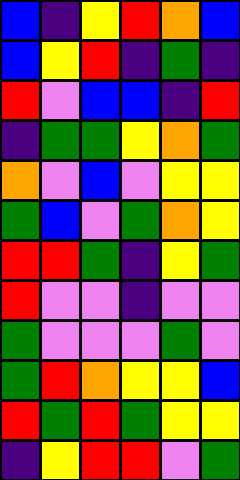[["blue", "indigo", "yellow", "red", "orange", "blue"], ["blue", "yellow", "red", "indigo", "green", "indigo"], ["red", "violet", "blue", "blue", "indigo", "red"], ["indigo", "green", "green", "yellow", "orange", "green"], ["orange", "violet", "blue", "violet", "yellow", "yellow"], ["green", "blue", "violet", "green", "orange", "yellow"], ["red", "red", "green", "indigo", "yellow", "green"], ["red", "violet", "violet", "indigo", "violet", "violet"], ["green", "violet", "violet", "violet", "green", "violet"], ["green", "red", "orange", "yellow", "yellow", "blue"], ["red", "green", "red", "green", "yellow", "yellow"], ["indigo", "yellow", "red", "red", "violet", "green"]]